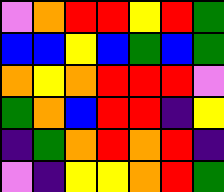[["violet", "orange", "red", "red", "yellow", "red", "green"], ["blue", "blue", "yellow", "blue", "green", "blue", "green"], ["orange", "yellow", "orange", "red", "red", "red", "violet"], ["green", "orange", "blue", "red", "red", "indigo", "yellow"], ["indigo", "green", "orange", "red", "orange", "red", "indigo"], ["violet", "indigo", "yellow", "yellow", "orange", "red", "green"]]